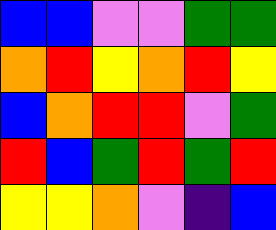[["blue", "blue", "violet", "violet", "green", "green"], ["orange", "red", "yellow", "orange", "red", "yellow"], ["blue", "orange", "red", "red", "violet", "green"], ["red", "blue", "green", "red", "green", "red"], ["yellow", "yellow", "orange", "violet", "indigo", "blue"]]